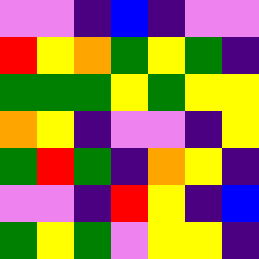[["violet", "violet", "indigo", "blue", "indigo", "violet", "violet"], ["red", "yellow", "orange", "green", "yellow", "green", "indigo"], ["green", "green", "green", "yellow", "green", "yellow", "yellow"], ["orange", "yellow", "indigo", "violet", "violet", "indigo", "yellow"], ["green", "red", "green", "indigo", "orange", "yellow", "indigo"], ["violet", "violet", "indigo", "red", "yellow", "indigo", "blue"], ["green", "yellow", "green", "violet", "yellow", "yellow", "indigo"]]